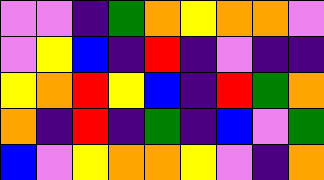[["violet", "violet", "indigo", "green", "orange", "yellow", "orange", "orange", "violet"], ["violet", "yellow", "blue", "indigo", "red", "indigo", "violet", "indigo", "indigo"], ["yellow", "orange", "red", "yellow", "blue", "indigo", "red", "green", "orange"], ["orange", "indigo", "red", "indigo", "green", "indigo", "blue", "violet", "green"], ["blue", "violet", "yellow", "orange", "orange", "yellow", "violet", "indigo", "orange"]]